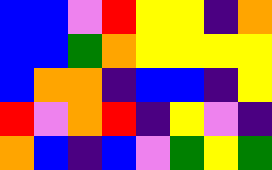[["blue", "blue", "violet", "red", "yellow", "yellow", "indigo", "orange"], ["blue", "blue", "green", "orange", "yellow", "yellow", "yellow", "yellow"], ["blue", "orange", "orange", "indigo", "blue", "blue", "indigo", "yellow"], ["red", "violet", "orange", "red", "indigo", "yellow", "violet", "indigo"], ["orange", "blue", "indigo", "blue", "violet", "green", "yellow", "green"]]